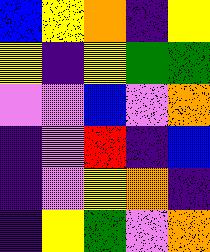[["blue", "yellow", "orange", "indigo", "yellow"], ["yellow", "indigo", "yellow", "green", "green"], ["violet", "violet", "blue", "violet", "orange"], ["indigo", "violet", "red", "indigo", "blue"], ["indigo", "violet", "yellow", "orange", "indigo"], ["indigo", "yellow", "green", "violet", "orange"]]